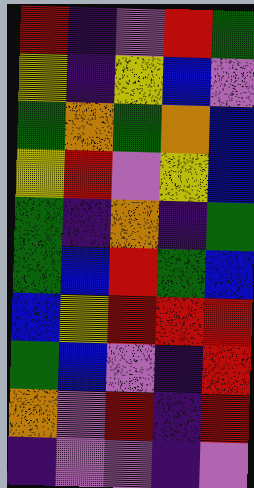[["red", "indigo", "violet", "red", "green"], ["yellow", "indigo", "yellow", "blue", "violet"], ["green", "orange", "green", "orange", "blue"], ["yellow", "red", "violet", "yellow", "blue"], ["green", "indigo", "orange", "indigo", "green"], ["green", "blue", "red", "green", "blue"], ["blue", "yellow", "red", "red", "red"], ["green", "blue", "violet", "indigo", "red"], ["orange", "violet", "red", "indigo", "red"], ["indigo", "violet", "violet", "indigo", "violet"]]